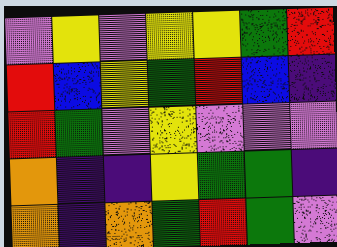[["violet", "yellow", "violet", "yellow", "yellow", "green", "red"], ["red", "blue", "yellow", "green", "red", "blue", "indigo"], ["red", "green", "violet", "yellow", "violet", "violet", "violet"], ["orange", "indigo", "indigo", "yellow", "green", "green", "indigo"], ["orange", "indigo", "orange", "green", "red", "green", "violet"]]